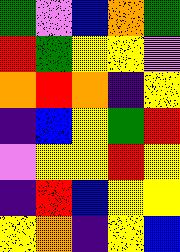[["green", "violet", "blue", "orange", "green"], ["red", "green", "yellow", "yellow", "violet"], ["orange", "red", "orange", "indigo", "yellow"], ["indigo", "blue", "yellow", "green", "red"], ["violet", "yellow", "yellow", "red", "yellow"], ["indigo", "red", "blue", "yellow", "yellow"], ["yellow", "orange", "indigo", "yellow", "blue"]]